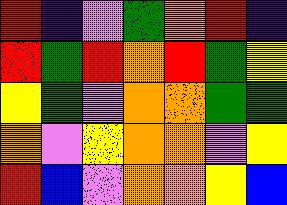[["red", "indigo", "violet", "green", "orange", "red", "indigo"], ["red", "green", "red", "orange", "red", "green", "yellow"], ["yellow", "green", "violet", "orange", "orange", "green", "green"], ["orange", "violet", "yellow", "orange", "orange", "violet", "yellow"], ["red", "blue", "violet", "orange", "orange", "yellow", "blue"]]